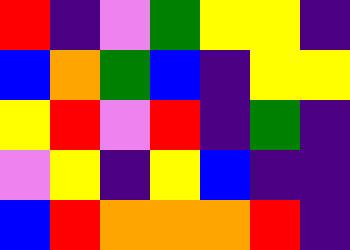[["red", "indigo", "violet", "green", "yellow", "yellow", "indigo"], ["blue", "orange", "green", "blue", "indigo", "yellow", "yellow"], ["yellow", "red", "violet", "red", "indigo", "green", "indigo"], ["violet", "yellow", "indigo", "yellow", "blue", "indigo", "indigo"], ["blue", "red", "orange", "orange", "orange", "red", "indigo"]]